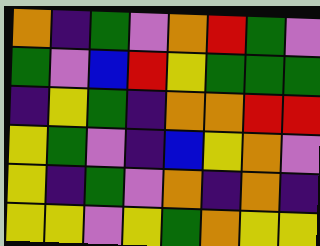[["orange", "indigo", "green", "violet", "orange", "red", "green", "violet"], ["green", "violet", "blue", "red", "yellow", "green", "green", "green"], ["indigo", "yellow", "green", "indigo", "orange", "orange", "red", "red"], ["yellow", "green", "violet", "indigo", "blue", "yellow", "orange", "violet"], ["yellow", "indigo", "green", "violet", "orange", "indigo", "orange", "indigo"], ["yellow", "yellow", "violet", "yellow", "green", "orange", "yellow", "yellow"]]